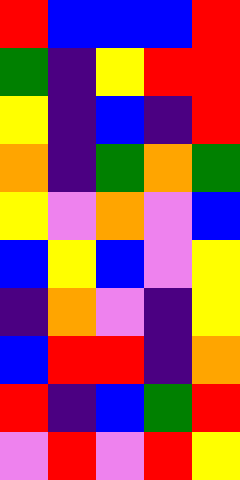[["red", "blue", "blue", "blue", "red"], ["green", "indigo", "yellow", "red", "red"], ["yellow", "indigo", "blue", "indigo", "red"], ["orange", "indigo", "green", "orange", "green"], ["yellow", "violet", "orange", "violet", "blue"], ["blue", "yellow", "blue", "violet", "yellow"], ["indigo", "orange", "violet", "indigo", "yellow"], ["blue", "red", "red", "indigo", "orange"], ["red", "indigo", "blue", "green", "red"], ["violet", "red", "violet", "red", "yellow"]]